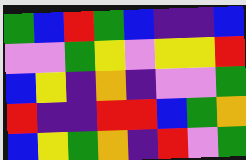[["green", "blue", "red", "green", "blue", "indigo", "indigo", "blue"], ["violet", "violet", "green", "yellow", "violet", "yellow", "yellow", "red"], ["blue", "yellow", "indigo", "orange", "indigo", "violet", "violet", "green"], ["red", "indigo", "indigo", "red", "red", "blue", "green", "orange"], ["blue", "yellow", "green", "orange", "indigo", "red", "violet", "green"]]